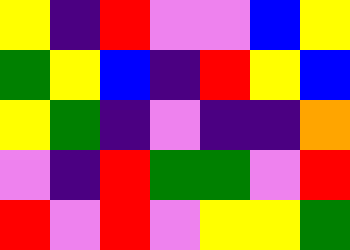[["yellow", "indigo", "red", "violet", "violet", "blue", "yellow"], ["green", "yellow", "blue", "indigo", "red", "yellow", "blue"], ["yellow", "green", "indigo", "violet", "indigo", "indigo", "orange"], ["violet", "indigo", "red", "green", "green", "violet", "red"], ["red", "violet", "red", "violet", "yellow", "yellow", "green"]]